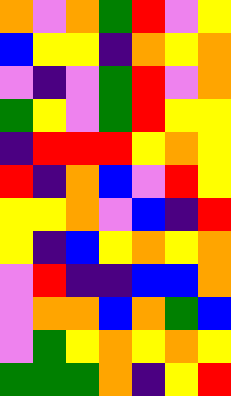[["orange", "violet", "orange", "green", "red", "violet", "yellow"], ["blue", "yellow", "yellow", "indigo", "orange", "yellow", "orange"], ["violet", "indigo", "violet", "green", "red", "violet", "orange"], ["green", "yellow", "violet", "green", "red", "yellow", "yellow"], ["indigo", "red", "red", "red", "yellow", "orange", "yellow"], ["red", "indigo", "orange", "blue", "violet", "red", "yellow"], ["yellow", "yellow", "orange", "violet", "blue", "indigo", "red"], ["yellow", "indigo", "blue", "yellow", "orange", "yellow", "orange"], ["violet", "red", "indigo", "indigo", "blue", "blue", "orange"], ["violet", "orange", "orange", "blue", "orange", "green", "blue"], ["violet", "green", "yellow", "orange", "yellow", "orange", "yellow"], ["green", "green", "green", "orange", "indigo", "yellow", "red"]]